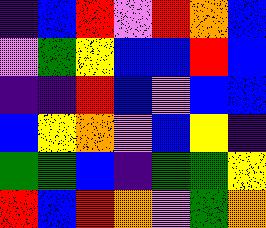[["indigo", "blue", "red", "violet", "red", "orange", "blue"], ["violet", "green", "yellow", "blue", "blue", "red", "blue"], ["indigo", "indigo", "red", "blue", "violet", "blue", "blue"], ["blue", "yellow", "orange", "violet", "blue", "yellow", "indigo"], ["green", "green", "blue", "indigo", "green", "green", "yellow"], ["red", "blue", "red", "orange", "violet", "green", "orange"]]